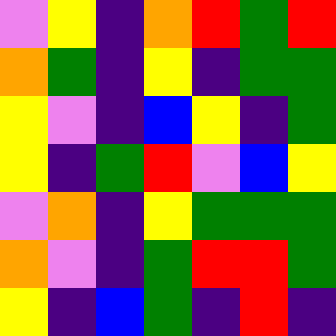[["violet", "yellow", "indigo", "orange", "red", "green", "red"], ["orange", "green", "indigo", "yellow", "indigo", "green", "green"], ["yellow", "violet", "indigo", "blue", "yellow", "indigo", "green"], ["yellow", "indigo", "green", "red", "violet", "blue", "yellow"], ["violet", "orange", "indigo", "yellow", "green", "green", "green"], ["orange", "violet", "indigo", "green", "red", "red", "green"], ["yellow", "indigo", "blue", "green", "indigo", "red", "indigo"]]